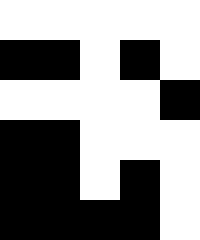[["white", "white", "white", "white", "white"], ["black", "black", "white", "black", "white"], ["white", "white", "white", "white", "black"], ["black", "black", "white", "white", "white"], ["black", "black", "white", "black", "white"], ["black", "black", "black", "black", "white"]]